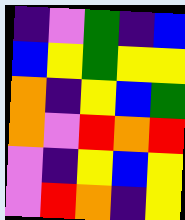[["indigo", "violet", "green", "indigo", "blue"], ["blue", "yellow", "green", "yellow", "yellow"], ["orange", "indigo", "yellow", "blue", "green"], ["orange", "violet", "red", "orange", "red"], ["violet", "indigo", "yellow", "blue", "yellow"], ["violet", "red", "orange", "indigo", "yellow"]]